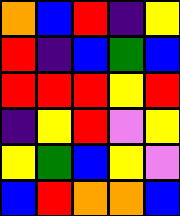[["orange", "blue", "red", "indigo", "yellow"], ["red", "indigo", "blue", "green", "blue"], ["red", "red", "red", "yellow", "red"], ["indigo", "yellow", "red", "violet", "yellow"], ["yellow", "green", "blue", "yellow", "violet"], ["blue", "red", "orange", "orange", "blue"]]